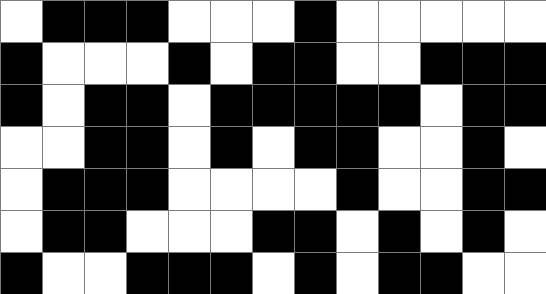[["white", "black", "black", "black", "white", "white", "white", "black", "white", "white", "white", "white", "white"], ["black", "white", "white", "white", "black", "white", "black", "black", "white", "white", "black", "black", "black"], ["black", "white", "black", "black", "white", "black", "black", "black", "black", "black", "white", "black", "black"], ["white", "white", "black", "black", "white", "black", "white", "black", "black", "white", "white", "black", "white"], ["white", "black", "black", "black", "white", "white", "white", "white", "black", "white", "white", "black", "black"], ["white", "black", "black", "white", "white", "white", "black", "black", "white", "black", "white", "black", "white"], ["black", "white", "white", "black", "black", "black", "white", "black", "white", "black", "black", "white", "white"]]